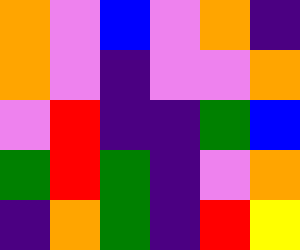[["orange", "violet", "blue", "violet", "orange", "indigo"], ["orange", "violet", "indigo", "violet", "violet", "orange"], ["violet", "red", "indigo", "indigo", "green", "blue"], ["green", "red", "green", "indigo", "violet", "orange"], ["indigo", "orange", "green", "indigo", "red", "yellow"]]